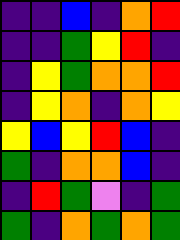[["indigo", "indigo", "blue", "indigo", "orange", "red"], ["indigo", "indigo", "green", "yellow", "red", "indigo"], ["indigo", "yellow", "green", "orange", "orange", "red"], ["indigo", "yellow", "orange", "indigo", "orange", "yellow"], ["yellow", "blue", "yellow", "red", "blue", "indigo"], ["green", "indigo", "orange", "orange", "blue", "indigo"], ["indigo", "red", "green", "violet", "indigo", "green"], ["green", "indigo", "orange", "green", "orange", "green"]]